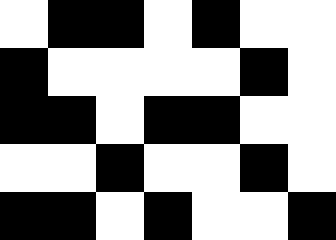[["white", "black", "black", "white", "black", "white", "white"], ["black", "white", "white", "white", "white", "black", "white"], ["black", "black", "white", "black", "black", "white", "white"], ["white", "white", "black", "white", "white", "black", "white"], ["black", "black", "white", "black", "white", "white", "black"]]